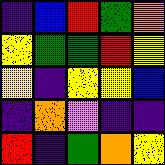[["indigo", "blue", "red", "green", "orange"], ["yellow", "green", "green", "red", "yellow"], ["yellow", "indigo", "yellow", "yellow", "blue"], ["indigo", "orange", "violet", "indigo", "indigo"], ["red", "indigo", "green", "orange", "yellow"]]